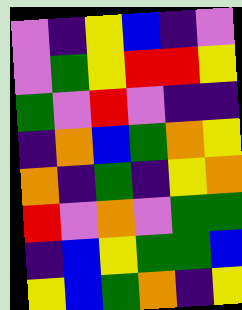[["violet", "indigo", "yellow", "blue", "indigo", "violet"], ["violet", "green", "yellow", "red", "red", "yellow"], ["green", "violet", "red", "violet", "indigo", "indigo"], ["indigo", "orange", "blue", "green", "orange", "yellow"], ["orange", "indigo", "green", "indigo", "yellow", "orange"], ["red", "violet", "orange", "violet", "green", "green"], ["indigo", "blue", "yellow", "green", "green", "blue"], ["yellow", "blue", "green", "orange", "indigo", "yellow"]]